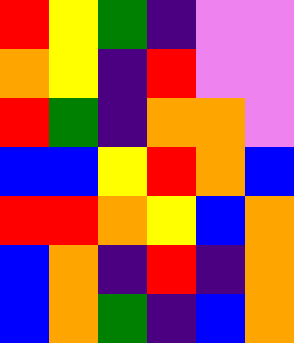[["red", "yellow", "green", "indigo", "violet", "violet"], ["orange", "yellow", "indigo", "red", "violet", "violet"], ["red", "green", "indigo", "orange", "orange", "violet"], ["blue", "blue", "yellow", "red", "orange", "blue"], ["red", "red", "orange", "yellow", "blue", "orange"], ["blue", "orange", "indigo", "red", "indigo", "orange"], ["blue", "orange", "green", "indigo", "blue", "orange"]]